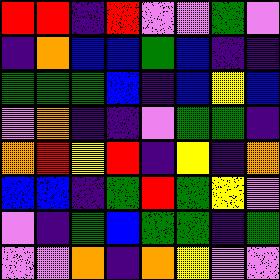[["red", "red", "indigo", "red", "violet", "violet", "green", "violet"], ["indigo", "orange", "blue", "blue", "green", "blue", "indigo", "indigo"], ["green", "green", "green", "blue", "indigo", "blue", "yellow", "blue"], ["violet", "orange", "indigo", "indigo", "violet", "green", "green", "indigo"], ["orange", "red", "yellow", "red", "indigo", "yellow", "indigo", "orange"], ["blue", "blue", "indigo", "green", "red", "green", "yellow", "violet"], ["violet", "indigo", "green", "blue", "green", "green", "indigo", "green"], ["violet", "violet", "orange", "indigo", "orange", "yellow", "violet", "violet"]]